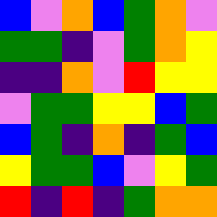[["blue", "violet", "orange", "blue", "green", "orange", "violet"], ["green", "green", "indigo", "violet", "green", "orange", "yellow"], ["indigo", "indigo", "orange", "violet", "red", "yellow", "yellow"], ["violet", "green", "green", "yellow", "yellow", "blue", "green"], ["blue", "green", "indigo", "orange", "indigo", "green", "blue"], ["yellow", "green", "green", "blue", "violet", "yellow", "green"], ["red", "indigo", "red", "indigo", "green", "orange", "orange"]]